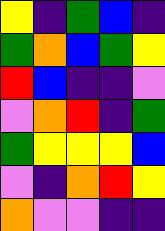[["yellow", "indigo", "green", "blue", "indigo"], ["green", "orange", "blue", "green", "yellow"], ["red", "blue", "indigo", "indigo", "violet"], ["violet", "orange", "red", "indigo", "green"], ["green", "yellow", "yellow", "yellow", "blue"], ["violet", "indigo", "orange", "red", "yellow"], ["orange", "violet", "violet", "indigo", "indigo"]]